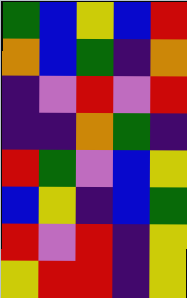[["green", "blue", "yellow", "blue", "red"], ["orange", "blue", "green", "indigo", "orange"], ["indigo", "violet", "red", "violet", "red"], ["indigo", "indigo", "orange", "green", "indigo"], ["red", "green", "violet", "blue", "yellow"], ["blue", "yellow", "indigo", "blue", "green"], ["red", "violet", "red", "indigo", "yellow"], ["yellow", "red", "red", "indigo", "yellow"]]